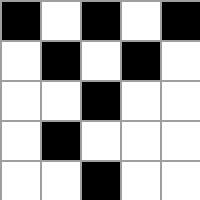[["black", "white", "black", "white", "black"], ["white", "black", "white", "black", "white"], ["white", "white", "black", "white", "white"], ["white", "black", "white", "white", "white"], ["white", "white", "black", "white", "white"]]